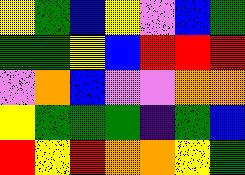[["yellow", "green", "blue", "yellow", "violet", "blue", "green"], ["green", "green", "yellow", "blue", "red", "red", "red"], ["violet", "orange", "blue", "violet", "violet", "orange", "orange"], ["yellow", "green", "green", "green", "indigo", "green", "blue"], ["red", "yellow", "red", "orange", "orange", "yellow", "green"]]